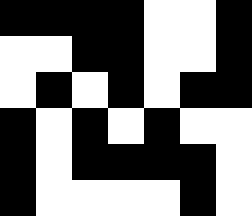[["black", "black", "black", "black", "white", "white", "black"], ["white", "white", "black", "black", "white", "white", "black"], ["white", "black", "white", "black", "white", "black", "black"], ["black", "white", "black", "white", "black", "white", "white"], ["black", "white", "black", "black", "black", "black", "white"], ["black", "white", "white", "white", "white", "black", "white"]]